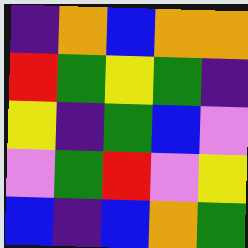[["indigo", "orange", "blue", "orange", "orange"], ["red", "green", "yellow", "green", "indigo"], ["yellow", "indigo", "green", "blue", "violet"], ["violet", "green", "red", "violet", "yellow"], ["blue", "indigo", "blue", "orange", "green"]]